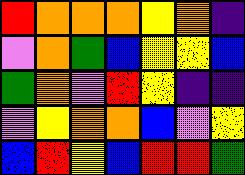[["red", "orange", "orange", "orange", "yellow", "orange", "indigo"], ["violet", "orange", "green", "blue", "yellow", "yellow", "blue"], ["green", "orange", "violet", "red", "yellow", "indigo", "indigo"], ["violet", "yellow", "orange", "orange", "blue", "violet", "yellow"], ["blue", "red", "yellow", "blue", "red", "red", "green"]]